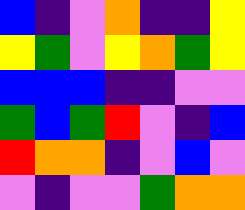[["blue", "indigo", "violet", "orange", "indigo", "indigo", "yellow"], ["yellow", "green", "violet", "yellow", "orange", "green", "yellow"], ["blue", "blue", "blue", "indigo", "indigo", "violet", "violet"], ["green", "blue", "green", "red", "violet", "indigo", "blue"], ["red", "orange", "orange", "indigo", "violet", "blue", "violet"], ["violet", "indigo", "violet", "violet", "green", "orange", "orange"]]